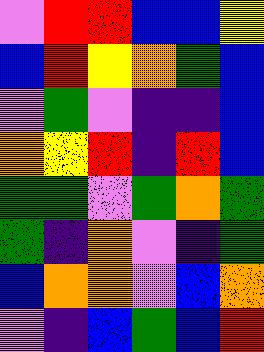[["violet", "red", "red", "blue", "blue", "yellow"], ["blue", "red", "yellow", "orange", "green", "blue"], ["violet", "green", "violet", "indigo", "indigo", "blue"], ["orange", "yellow", "red", "indigo", "red", "blue"], ["green", "green", "violet", "green", "orange", "green"], ["green", "indigo", "orange", "violet", "indigo", "green"], ["blue", "orange", "orange", "violet", "blue", "orange"], ["violet", "indigo", "blue", "green", "blue", "red"]]